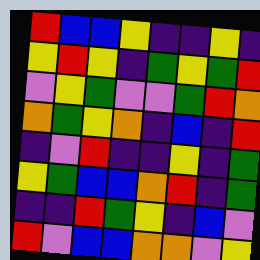[["red", "blue", "blue", "yellow", "indigo", "indigo", "yellow", "indigo"], ["yellow", "red", "yellow", "indigo", "green", "yellow", "green", "red"], ["violet", "yellow", "green", "violet", "violet", "green", "red", "orange"], ["orange", "green", "yellow", "orange", "indigo", "blue", "indigo", "red"], ["indigo", "violet", "red", "indigo", "indigo", "yellow", "indigo", "green"], ["yellow", "green", "blue", "blue", "orange", "red", "indigo", "green"], ["indigo", "indigo", "red", "green", "yellow", "indigo", "blue", "violet"], ["red", "violet", "blue", "blue", "orange", "orange", "violet", "yellow"]]